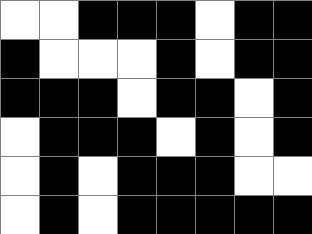[["white", "white", "black", "black", "black", "white", "black", "black"], ["black", "white", "white", "white", "black", "white", "black", "black"], ["black", "black", "black", "white", "black", "black", "white", "black"], ["white", "black", "black", "black", "white", "black", "white", "black"], ["white", "black", "white", "black", "black", "black", "white", "white"], ["white", "black", "white", "black", "black", "black", "black", "black"]]